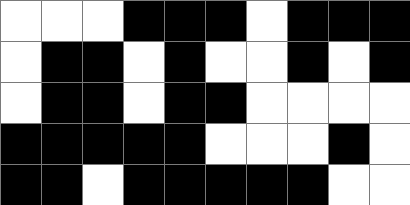[["white", "white", "white", "black", "black", "black", "white", "black", "black", "black"], ["white", "black", "black", "white", "black", "white", "white", "black", "white", "black"], ["white", "black", "black", "white", "black", "black", "white", "white", "white", "white"], ["black", "black", "black", "black", "black", "white", "white", "white", "black", "white"], ["black", "black", "white", "black", "black", "black", "black", "black", "white", "white"]]